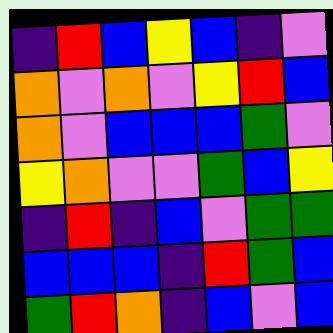[["indigo", "red", "blue", "yellow", "blue", "indigo", "violet"], ["orange", "violet", "orange", "violet", "yellow", "red", "blue"], ["orange", "violet", "blue", "blue", "blue", "green", "violet"], ["yellow", "orange", "violet", "violet", "green", "blue", "yellow"], ["indigo", "red", "indigo", "blue", "violet", "green", "green"], ["blue", "blue", "blue", "indigo", "red", "green", "blue"], ["green", "red", "orange", "indigo", "blue", "violet", "blue"]]